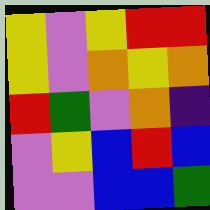[["yellow", "violet", "yellow", "red", "red"], ["yellow", "violet", "orange", "yellow", "orange"], ["red", "green", "violet", "orange", "indigo"], ["violet", "yellow", "blue", "red", "blue"], ["violet", "violet", "blue", "blue", "green"]]